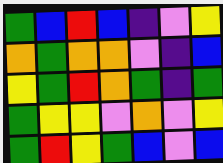[["green", "blue", "red", "blue", "indigo", "violet", "yellow"], ["orange", "green", "orange", "orange", "violet", "indigo", "blue"], ["yellow", "green", "red", "orange", "green", "indigo", "green"], ["green", "yellow", "yellow", "violet", "orange", "violet", "yellow"], ["green", "red", "yellow", "green", "blue", "violet", "blue"]]